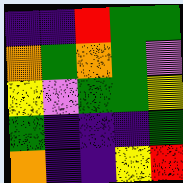[["indigo", "indigo", "red", "green", "green"], ["orange", "green", "orange", "green", "violet"], ["yellow", "violet", "green", "green", "yellow"], ["green", "indigo", "indigo", "indigo", "green"], ["orange", "indigo", "indigo", "yellow", "red"]]